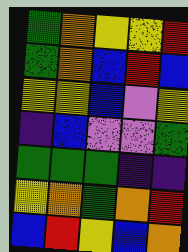[["green", "orange", "yellow", "yellow", "red"], ["green", "orange", "blue", "red", "blue"], ["yellow", "yellow", "blue", "violet", "yellow"], ["indigo", "blue", "violet", "violet", "green"], ["green", "green", "green", "indigo", "indigo"], ["yellow", "orange", "green", "orange", "red"], ["blue", "red", "yellow", "blue", "orange"]]